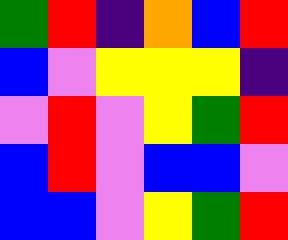[["green", "red", "indigo", "orange", "blue", "red"], ["blue", "violet", "yellow", "yellow", "yellow", "indigo"], ["violet", "red", "violet", "yellow", "green", "red"], ["blue", "red", "violet", "blue", "blue", "violet"], ["blue", "blue", "violet", "yellow", "green", "red"]]